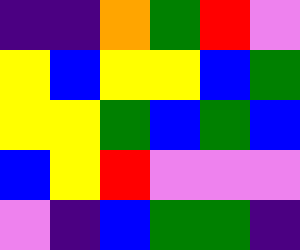[["indigo", "indigo", "orange", "green", "red", "violet"], ["yellow", "blue", "yellow", "yellow", "blue", "green"], ["yellow", "yellow", "green", "blue", "green", "blue"], ["blue", "yellow", "red", "violet", "violet", "violet"], ["violet", "indigo", "blue", "green", "green", "indigo"]]